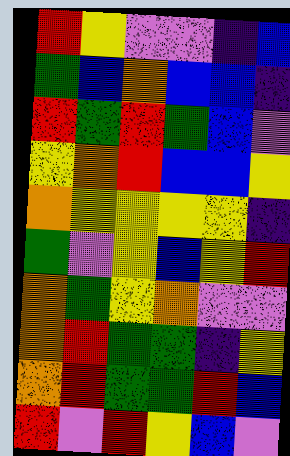[["red", "yellow", "violet", "violet", "indigo", "blue"], ["green", "blue", "orange", "blue", "blue", "indigo"], ["red", "green", "red", "green", "blue", "violet"], ["yellow", "orange", "red", "blue", "blue", "yellow"], ["orange", "yellow", "yellow", "yellow", "yellow", "indigo"], ["green", "violet", "yellow", "blue", "yellow", "red"], ["orange", "green", "yellow", "orange", "violet", "violet"], ["orange", "red", "green", "green", "indigo", "yellow"], ["orange", "red", "green", "green", "red", "blue"], ["red", "violet", "red", "yellow", "blue", "violet"]]